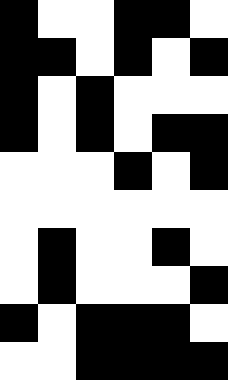[["black", "white", "white", "black", "black", "white"], ["black", "black", "white", "black", "white", "black"], ["black", "white", "black", "white", "white", "white"], ["black", "white", "black", "white", "black", "black"], ["white", "white", "white", "black", "white", "black"], ["white", "white", "white", "white", "white", "white"], ["white", "black", "white", "white", "black", "white"], ["white", "black", "white", "white", "white", "black"], ["black", "white", "black", "black", "black", "white"], ["white", "white", "black", "black", "black", "black"]]